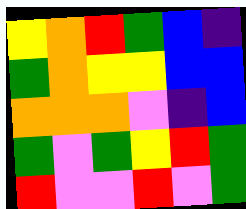[["yellow", "orange", "red", "green", "blue", "indigo"], ["green", "orange", "yellow", "yellow", "blue", "blue"], ["orange", "orange", "orange", "violet", "indigo", "blue"], ["green", "violet", "green", "yellow", "red", "green"], ["red", "violet", "violet", "red", "violet", "green"]]